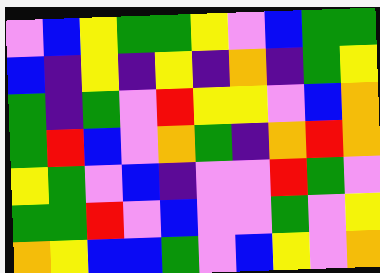[["violet", "blue", "yellow", "green", "green", "yellow", "violet", "blue", "green", "green"], ["blue", "indigo", "yellow", "indigo", "yellow", "indigo", "orange", "indigo", "green", "yellow"], ["green", "indigo", "green", "violet", "red", "yellow", "yellow", "violet", "blue", "orange"], ["green", "red", "blue", "violet", "orange", "green", "indigo", "orange", "red", "orange"], ["yellow", "green", "violet", "blue", "indigo", "violet", "violet", "red", "green", "violet"], ["green", "green", "red", "violet", "blue", "violet", "violet", "green", "violet", "yellow"], ["orange", "yellow", "blue", "blue", "green", "violet", "blue", "yellow", "violet", "orange"]]